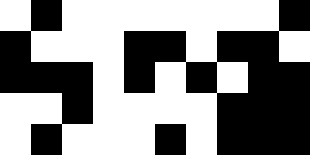[["white", "black", "white", "white", "white", "white", "white", "white", "white", "black"], ["black", "white", "white", "white", "black", "black", "white", "black", "black", "white"], ["black", "black", "black", "white", "black", "white", "black", "white", "black", "black"], ["white", "white", "black", "white", "white", "white", "white", "black", "black", "black"], ["white", "black", "white", "white", "white", "black", "white", "black", "black", "black"]]